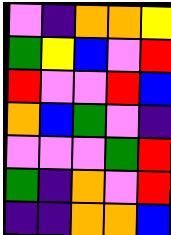[["violet", "indigo", "orange", "orange", "yellow"], ["green", "yellow", "blue", "violet", "red"], ["red", "violet", "violet", "red", "blue"], ["orange", "blue", "green", "violet", "indigo"], ["violet", "violet", "violet", "green", "red"], ["green", "indigo", "orange", "violet", "red"], ["indigo", "indigo", "orange", "orange", "blue"]]